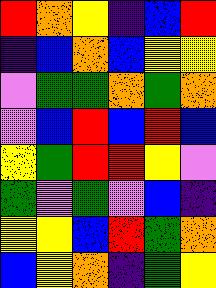[["red", "orange", "yellow", "indigo", "blue", "red"], ["indigo", "blue", "orange", "blue", "yellow", "yellow"], ["violet", "green", "green", "orange", "green", "orange"], ["violet", "blue", "red", "blue", "red", "blue"], ["yellow", "green", "red", "red", "yellow", "violet"], ["green", "violet", "green", "violet", "blue", "indigo"], ["yellow", "yellow", "blue", "red", "green", "orange"], ["blue", "yellow", "orange", "indigo", "green", "yellow"]]